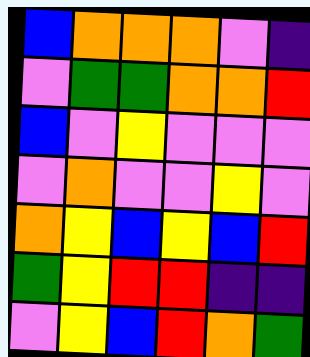[["blue", "orange", "orange", "orange", "violet", "indigo"], ["violet", "green", "green", "orange", "orange", "red"], ["blue", "violet", "yellow", "violet", "violet", "violet"], ["violet", "orange", "violet", "violet", "yellow", "violet"], ["orange", "yellow", "blue", "yellow", "blue", "red"], ["green", "yellow", "red", "red", "indigo", "indigo"], ["violet", "yellow", "blue", "red", "orange", "green"]]